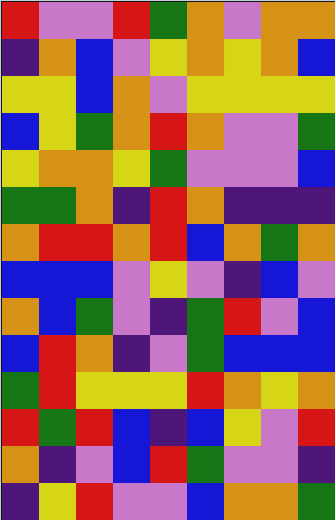[["red", "violet", "violet", "red", "green", "orange", "violet", "orange", "orange"], ["indigo", "orange", "blue", "violet", "yellow", "orange", "yellow", "orange", "blue"], ["yellow", "yellow", "blue", "orange", "violet", "yellow", "yellow", "yellow", "yellow"], ["blue", "yellow", "green", "orange", "red", "orange", "violet", "violet", "green"], ["yellow", "orange", "orange", "yellow", "green", "violet", "violet", "violet", "blue"], ["green", "green", "orange", "indigo", "red", "orange", "indigo", "indigo", "indigo"], ["orange", "red", "red", "orange", "red", "blue", "orange", "green", "orange"], ["blue", "blue", "blue", "violet", "yellow", "violet", "indigo", "blue", "violet"], ["orange", "blue", "green", "violet", "indigo", "green", "red", "violet", "blue"], ["blue", "red", "orange", "indigo", "violet", "green", "blue", "blue", "blue"], ["green", "red", "yellow", "yellow", "yellow", "red", "orange", "yellow", "orange"], ["red", "green", "red", "blue", "indigo", "blue", "yellow", "violet", "red"], ["orange", "indigo", "violet", "blue", "red", "green", "violet", "violet", "indigo"], ["indigo", "yellow", "red", "violet", "violet", "blue", "orange", "orange", "green"]]